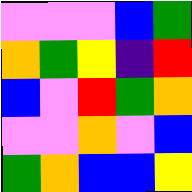[["violet", "violet", "violet", "blue", "green"], ["orange", "green", "yellow", "indigo", "red"], ["blue", "violet", "red", "green", "orange"], ["violet", "violet", "orange", "violet", "blue"], ["green", "orange", "blue", "blue", "yellow"]]